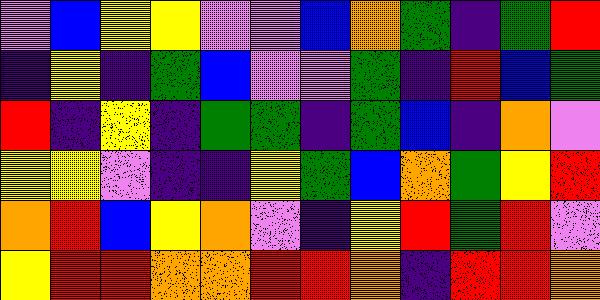[["violet", "blue", "yellow", "yellow", "violet", "violet", "blue", "orange", "green", "indigo", "green", "red"], ["indigo", "yellow", "indigo", "green", "blue", "violet", "violet", "green", "indigo", "red", "blue", "green"], ["red", "indigo", "yellow", "indigo", "green", "green", "indigo", "green", "blue", "indigo", "orange", "violet"], ["yellow", "yellow", "violet", "indigo", "indigo", "yellow", "green", "blue", "orange", "green", "yellow", "red"], ["orange", "red", "blue", "yellow", "orange", "violet", "indigo", "yellow", "red", "green", "red", "violet"], ["yellow", "red", "red", "orange", "orange", "red", "red", "orange", "indigo", "red", "red", "orange"]]